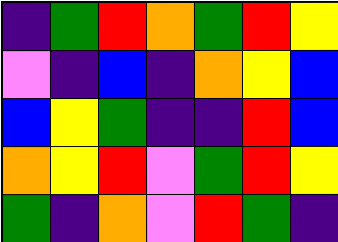[["indigo", "green", "red", "orange", "green", "red", "yellow"], ["violet", "indigo", "blue", "indigo", "orange", "yellow", "blue"], ["blue", "yellow", "green", "indigo", "indigo", "red", "blue"], ["orange", "yellow", "red", "violet", "green", "red", "yellow"], ["green", "indigo", "orange", "violet", "red", "green", "indigo"]]